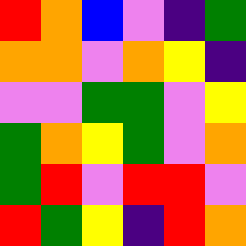[["red", "orange", "blue", "violet", "indigo", "green"], ["orange", "orange", "violet", "orange", "yellow", "indigo"], ["violet", "violet", "green", "green", "violet", "yellow"], ["green", "orange", "yellow", "green", "violet", "orange"], ["green", "red", "violet", "red", "red", "violet"], ["red", "green", "yellow", "indigo", "red", "orange"]]